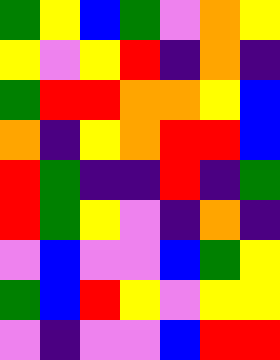[["green", "yellow", "blue", "green", "violet", "orange", "yellow"], ["yellow", "violet", "yellow", "red", "indigo", "orange", "indigo"], ["green", "red", "red", "orange", "orange", "yellow", "blue"], ["orange", "indigo", "yellow", "orange", "red", "red", "blue"], ["red", "green", "indigo", "indigo", "red", "indigo", "green"], ["red", "green", "yellow", "violet", "indigo", "orange", "indigo"], ["violet", "blue", "violet", "violet", "blue", "green", "yellow"], ["green", "blue", "red", "yellow", "violet", "yellow", "yellow"], ["violet", "indigo", "violet", "violet", "blue", "red", "red"]]